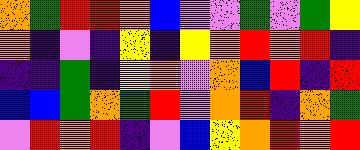[["orange", "green", "red", "red", "orange", "blue", "violet", "violet", "green", "violet", "green", "yellow"], ["orange", "indigo", "violet", "indigo", "yellow", "indigo", "yellow", "orange", "red", "orange", "red", "indigo"], ["indigo", "indigo", "green", "indigo", "yellow", "orange", "violet", "orange", "blue", "red", "indigo", "red"], ["blue", "blue", "green", "orange", "green", "red", "violet", "orange", "red", "indigo", "orange", "green"], ["violet", "red", "orange", "red", "indigo", "violet", "blue", "yellow", "orange", "red", "orange", "red"]]